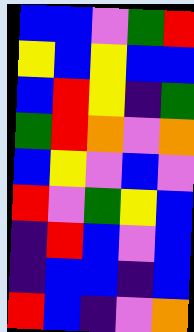[["blue", "blue", "violet", "green", "red"], ["yellow", "blue", "yellow", "blue", "blue"], ["blue", "red", "yellow", "indigo", "green"], ["green", "red", "orange", "violet", "orange"], ["blue", "yellow", "violet", "blue", "violet"], ["red", "violet", "green", "yellow", "blue"], ["indigo", "red", "blue", "violet", "blue"], ["indigo", "blue", "blue", "indigo", "blue"], ["red", "blue", "indigo", "violet", "orange"]]